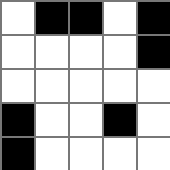[["white", "black", "black", "white", "black"], ["white", "white", "white", "white", "black"], ["white", "white", "white", "white", "white"], ["black", "white", "white", "black", "white"], ["black", "white", "white", "white", "white"]]